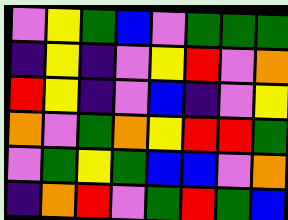[["violet", "yellow", "green", "blue", "violet", "green", "green", "green"], ["indigo", "yellow", "indigo", "violet", "yellow", "red", "violet", "orange"], ["red", "yellow", "indigo", "violet", "blue", "indigo", "violet", "yellow"], ["orange", "violet", "green", "orange", "yellow", "red", "red", "green"], ["violet", "green", "yellow", "green", "blue", "blue", "violet", "orange"], ["indigo", "orange", "red", "violet", "green", "red", "green", "blue"]]